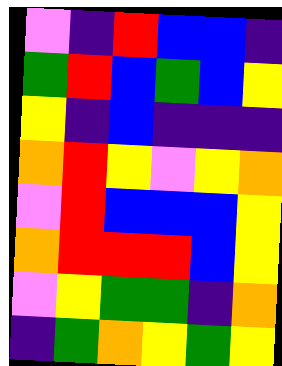[["violet", "indigo", "red", "blue", "blue", "indigo"], ["green", "red", "blue", "green", "blue", "yellow"], ["yellow", "indigo", "blue", "indigo", "indigo", "indigo"], ["orange", "red", "yellow", "violet", "yellow", "orange"], ["violet", "red", "blue", "blue", "blue", "yellow"], ["orange", "red", "red", "red", "blue", "yellow"], ["violet", "yellow", "green", "green", "indigo", "orange"], ["indigo", "green", "orange", "yellow", "green", "yellow"]]